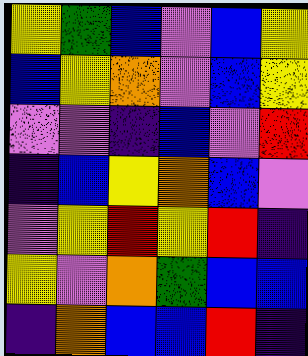[["yellow", "green", "blue", "violet", "blue", "yellow"], ["blue", "yellow", "orange", "violet", "blue", "yellow"], ["violet", "violet", "indigo", "blue", "violet", "red"], ["indigo", "blue", "yellow", "orange", "blue", "violet"], ["violet", "yellow", "red", "yellow", "red", "indigo"], ["yellow", "violet", "orange", "green", "blue", "blue"], ["indigo", "orange", "blue", "blue", "red", "indigo"]]